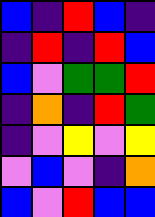[["blue", "indigo", "red", "blue", "indigo"], ["indigo", "red", "indigo", "red", "blue"], ["blue", "violet", "green", "green", "red"], ["indigo", "orange", "indigo", "red", "green"], ["indigo", "violet", "yellow", "violet", "yellow"], ["violet", "blue", "violet", "indigo", "orange"], ["blue", "violet", "red", "blue", "blue"]]